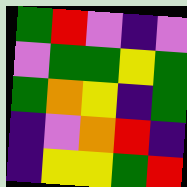[["green", "red", "violet", "indigo", "violet"], ["violet", "green", "green", "yellow", "green"], ["green", "orange", "yellow", "indigo", "green"], ["indigo", "violet", "orange", "red", "indigo"], ["indigo", "yellow", "yellow", "green", "red"]]